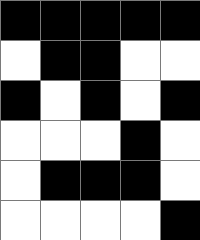[["black", "black", "black", "black", "black"], ["white", "black", "black", "white", "white"], ["black", "white", "black", "white", "black"], ["white", "white", "white", "black", "white"], ["white", "black", "black", "black", "white"], ["white", "white", "white", "white", "black"]]